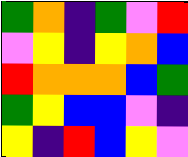[["green", "orange", "indigo", "green", "violet", "red"], ["violet", "yellow", "indigo", "yellow", "orange", "blue"], ["red", "orange", "orange", "orange", "blue", "green"], ["green", "yellow", "blue", "blue", "violet", "indigo"], ["yellow", "indigo", "red", "blue", "yellow", "violet"]]